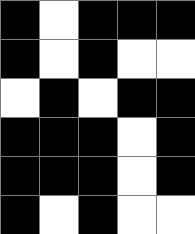[["black", "white", "black", "black", "black"], ["black", "white", "black", "white", "white"], ["white", "black", "white", "black", "black"], ["black", "black", "black", "white", "black"], ["black", "black", "black", "white", "black"], ["black", "white", "black", "white", "white"]]